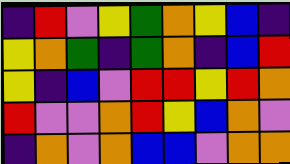[["indigo", "red", "violet", "yellow", "green", "orange", "yellow", "blue", "indigo"], ["yellow", "orange", "green", "indigo", "green", "orange", "indigo", "blue", "red"], ["yellow", "indigo", "blue", "violet", "red", "red", "yellow", "red", "orange"], ["red", "violet", "violet", "orange", "red", "yellow", "blue", "orange", "violet"], ["indigo", "orange", "violet", "orange", "blue", "blue", "violet", "orange", "orange"]]